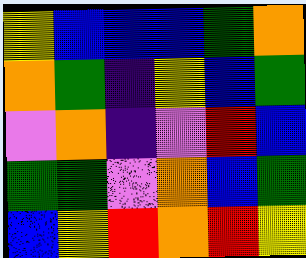[["yellow", "blue", "blue", "blue", "green", "orange"], ["orange", "green", "indigo", "yellow", "blue", "green"], ["violet", "orange", "indigo", "violet", "red", "blue"], ["green", "green", "violet", "orange", "blue", "green"], ["blue", "yellow", "red", "orange", "red", "yellow"]]